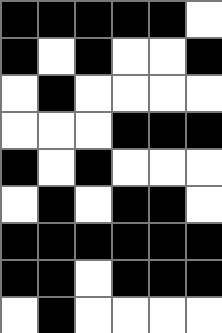[["black", "black", "black", "black", "black", "white"], ["black", "white", "black", "white", "white", "black"], ["white", "black", "white", "white", "white", "white"], ["white", "white", "white", "black", "black", "black"], ["black", "white", "black", "white", "white", "white"], ["white", "black", "white", "black", "black", "white"], ["black", "black", "black", "black", "black", "black"], ["black", "black", "white", "black", "black", "black"], ["white", "black", "white", "white", "white", "white"]]